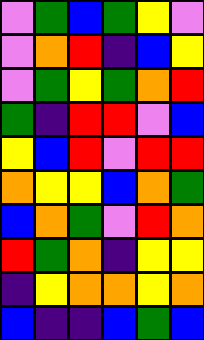[["violet", "green", "blue", "green", "yellow", "violet"], ["violet", "orange", "red", "indigo", "blue", "yellow"], ["violet", "green", "yellow", "green", "orange", "red"], ["green", "indigo", "red", "red", "violet", "blue"], ["yellow", "blue", "red", "violet", "red", "red"], ["orange", "yellow", "yellow", "blue", "orange", "green"], ["blue", "orange", "green", "violet", "red", "orange"], ["red", "green", "orange", "indigo", "yellow", "yellow"], ["indigo", "yellow", "orange", "orange", "yellow", "orange"], ["blue", "indigo", "indigo", "blue", "green", "blue"]]